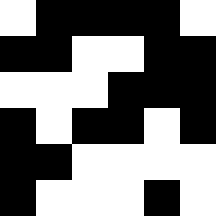[["white", "black", "black", "black", "black", "white"], ["black", "black", "white", "white", "black", "black"], ["white", "white", "white", "black", "black", "black"], ["black", "white", "black", "black", "white", "black"], ["black", "black", "white", "white", "white", "white"], ["black", "white", "white", "white", "black", "white"]]